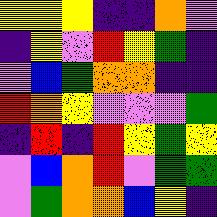[["yellow", "yellow", "yellow", "indigo", "indigo", "orange", "violet"], ["indigo", "yellow", "violet", "red", "yellow", "green", "indigo"], ["violet", "blue", "green", "orange", "orange", "indigo", "indigo"], ["red", "orange", "yellow", "violet", "violet", "violet", "green"], ["indigo", "red", "indigo", "red", "yellow", "green", "yellow"], ["violet", "blue", "orange", "red", "violet", "green", "green"], ["violet", "green", "orange", "orange", "blue", "yellow", "indigo"]]